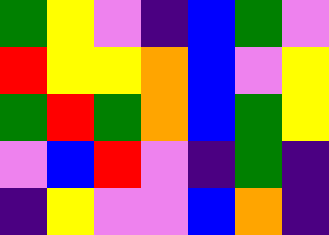[["green", "yellow", "violet", "indigo", "blue", "green", "violet"], ["red", "yellow", "yellow", "orange", "blue", "violet", "yellow"], ["green", "red", "green", "orange", "blue", "green", "yellow"], ["violet", "blue", "red", "violet", "indigo", "green", "indigo"], ["indigo", "yellow", "violet", "violet", "blue", "orange", "indigo"]]